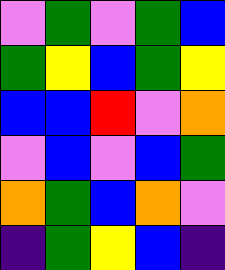[["violet", "green", "violet", "green", "blue"], ["green", "yellow", "blue", "green", "yellow"], ["blue", "blue", "red", "violet", "orange"], ["violet", "blue", "violet", "blue", "green"], ["orange", "green", "blue", "orange", "violet"], ["indigo", "green", "yellow", "blue", "indigo"]]